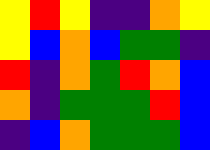[["yellow", "red", "yellow", "indigo", "indigo", "orange", "yellow"], ["yellow", "blue", "orange", "blue", "green", "green", "indigo"], ["red", "indigo", "orange", "green", "red", "orange", "blue"], ["orange", "indigo", "green", "green", "green", "red", "blue"], ["indigo", "blue", "orange", "green", "green", "green", "blue"]]